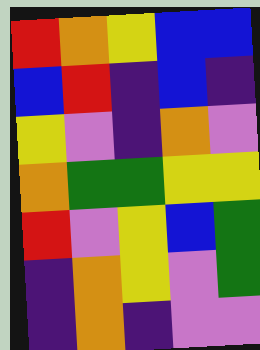[["red", "orange", "yellow", "blue", "blue"], ["blue", "red", "indigo", "blue", "indigo"], ["yellow", "violet", "indigo", "orange", "violet"], ["orange", "green", "green", "yellow", "yellow"], ["red", "violet", "yellow", "blue", "green"], ["indigo", "orange", "yellow", "violet", "green"], ["indigo", "orange", "indigo", "violet", "violet"]]